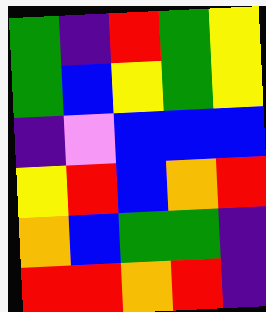[["green", "indigo", "red", "green", "yellow"], ["green", "blue", "yellow", "green", "yellow"], ["indigo", "violet", "blue", "blue", "blue"], ["yellow", "red", "blue", "orange", "red"], ["orange", "blue", "green", "green", "indigo"], ["red", "red", "orange", "red", "indigo"]]